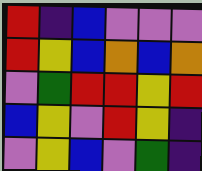[["red", "indigo", "blue", "violet", "violet", "violet"], ["red", "yellow", "blue", "orange", "blue", "orange"], ["violet", "green", "red", "red", "yellow", "red"], ["blue", "yellow", "violet", "red", "yellow", "indigo"], ["violet", "yellow", "blue", "violet", "green", "indigo"]]